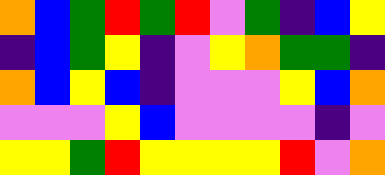[["orange", "blue", "green", "red", "green", "red", "violet", "green", "indigo", "blue", "yellow"], ["indigo", "blue", "green", "yellow", "indigo", "violet", "yellow", "orange", "green", "green", "indigo"], ["orange", "blue", "yellow", "blue", "indigo", "violet", "violet", "violet", "yellow", "blue", "orange"], ["violet", "violet", "violet", "yellow", "blue", "violet", "violet", "violet", "violet", "indigo", "violet"], ["yellow", "yellow", "green", "red", "yellow", "yellow", "yellow", "yellow", "red", "violet", "orange"]]